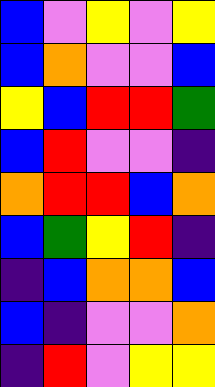[["blue", "violet", "yellow", "violet", "yellow"], ["blue", "orange", "violet", "violet", "blue"], ["yellow", "blue", "red", "red", "green"], ["blue", "red", "violet", "violet", "indigo"], ["orange", "red", "red", "blue", "orange"], ["blue", "green", "yellow", "red", "indigo"], ["indigo", "blue", "orange", "orange", "blue"], ["blue", "indigo", "violet", "violet", "orange"], ["indigo", "red", "violet", "yellow", "yellow"]]